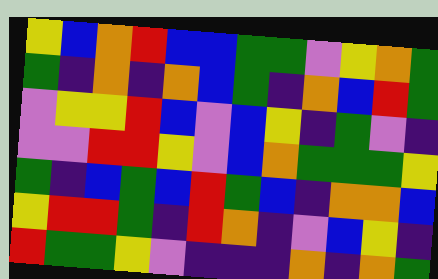[["yellow", "blue", "orange", "red", "blue", "blue", "green", "green", "violet", "yellow", "orange", "green"], ["green", "indigo", "orange", "indigo", "orange", "blue", "green", "indigo", "orange", "blue", "red", "green"], ["violet", "yellow", "yellow", "red", "blue", "violet", "blue", "yellow", "indigo", "green", "violet", "indigo"], ["violet", "violet", "red", "red", "yellow", "violet", "blue", "orange", "green", "green", "green", "yellow"], ["green", "indigo", "blue", "green", "blue", "red", "green", "blue", "indigo", "orange", "orange", "blue"], ["yellow", "red", "red", "green", "indigo", "red", "orange", "indigo", "violet", "blue", "yellow", "indigo"], ["red", "green", "green", "yellow", "violet", "indigo", "indigo", "indigo", "orange", "indigo", "orange", "green"]]